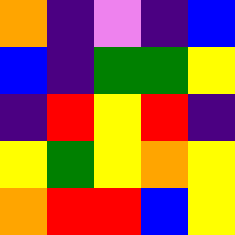[["orange", "indigo", "violet", "indigo", "blue"], ["blue", "indigo", "green", "green", "yellow"], ["indigo", "red", "yellow", "red", "indigo"], ["yellow", "green", "yellow", "orange", "yellow"], ["orange", "red", "red", "blue", "yellow"]]